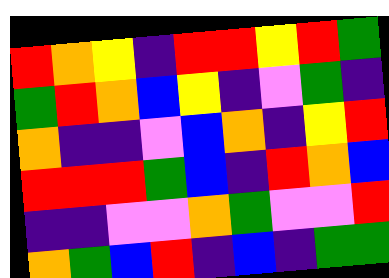[["red", "orange", "yellow", "indigo", "red", "red", "yellow", "red", "green"], ["green", "red", "orange", "blue", "yellow", "indigo", "violet", "green", "indigo"], ["orange", "indigo", "indigo", "violet", "blue", "orange", "indigo", "yellow", "red"], ["red", "red", "red", "green", "blue", "indigo", "red", "orange", "blue"], ["indigo", "indigo", "violet", "violet", "orange", "green", "violet", "violet", "red"], ["orange", "green", "blue", "red", "indigo", "blue", "indigo", "green", "green"]]